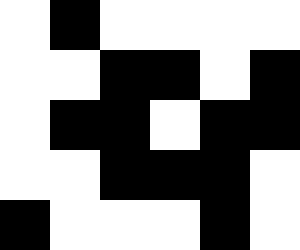[["white", "black", "white", "white", "white", "white"], ["white", "white", "black", "black", "white", "black"], ["white", "black", "black", "white", "black", "black"], ["white", "white", "black", "black", "black", "white"], ["black", "white", "white", "white", "black", "white"]]